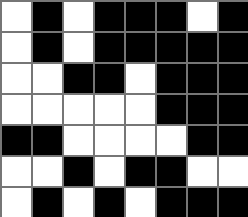[["white", "black", "white", "black", "black", "black", "white", "black"], ["white", "black", "white", "black", "black", "black", "black", "black"], ["white", "white", "black", "black", "white", "black", "black", "black"], ["white", "white", "white", "white", "white", "black", "black", "black"], ["black", "black", "white", "white", "white", "white", "black", "black"], ["white", "white", "black", "white", "black", "black", "white", "white"], ["white", "black", "white", "black", "white", "black", "black", "black"]]